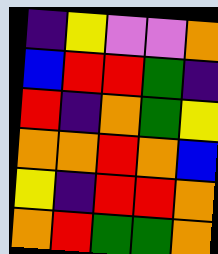[["indigo", "yellow", "violet", "violet", "orange"], ["blue", "red", "red", "green", "indigo"], ["red", "indigo", "orange", "green", "yellow"], ["orange", "orange", "red", "orange", "blue"], ["yellow", "indigo", "red", "red", "orange"], ["orange", "red", "green", "green", "orange"]]